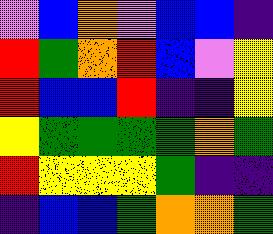[["violet", "blue", "orange", "violet", "blue", "blue", "indigo"], ["red", "green", "orange", "red", "blue", "violet", "yellow"], ["red", "blue", "blue", "red", "indigo", "indigo", "yellow"], ["yellow", "green", "green", "green", "green", "orange", "green"], ["red", "yellow", "yellow", "yellow", "green", "indigo", "indigo"], ["indigo", "blue", "blue", "green", "orange", "orange", "green"]]